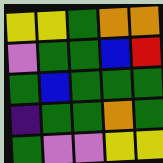[["yellow", "yellow", "green", "orange", "orange"], ["violet", "green", "green", "blue", "red"], ["green", "blue", "green", "green", "green"], ["indigo", "green", "green", "orange", "green"], ["green", "violet", "violet", "yellow", "yellow"]]